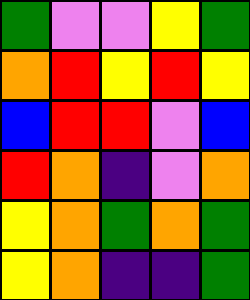[["green", "violet", "violet", "yellow", "green"], ["orange", "red", "yellow", "red", "yellow"], ["blue", "red", "red", "violet", "blue"], ["red", "orange", "indigo", "violet", "orange"], ["yellow", "orange", "green", "orange", "green"], ["yellow", "orange", "indigo", "indigo", "green"]]